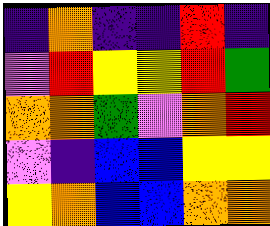[["indigo", "orange", "indigo", "indigo", "red", "indigo"], ["violet", "red", "yellow", "yellow", "red", "green"], ["orange", "orange", "green", "violet", "orange", "red"], ["violet", "indigo", "blue", "blue", "yellow", "yellow"], ["yellow", "orange", "blue", "blue", "orange", "orange"]]